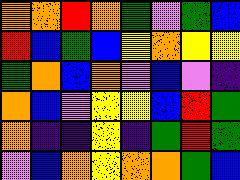[["orange", "orange", "red", "orange", "green", "violet", "green", "blue"], ["red", "blue", "green", "blue", "yellow", "orange", "yellow", "yellow"], ["green", "orange", "blue", "orange", "violet", "blue", "violet", "indigo"], ["orange", "blue", "violet", "yellow", "yellow", "blue", "red", "green"], ["orange", "indigo", "indigo", "yellow", "indigo", "green", "red", "green"], ["violet", "blue", "orange", "yellow", "orange", "orange", "green", "blue"]]